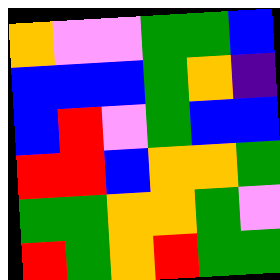[["orange", "violet", "violet", "green", "green", "blue"], ["blue", "blue", "blue", "green", "orange", "indigo"], ["blue", "red", "violet", "green", "blue", "blue"], ["red", "red", "blue", "orange", "orange", "green"], ["green", "green", "orange", "orange", "green", "violet"], ["red", "green", "orange", "red", "green", "green"]]